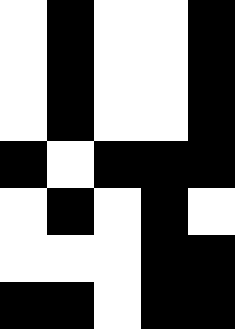[["white", "black", "white", "white", "black"], ["white", "black", "white", "white", "black"], ["white", "black", "white", "white", "black"], ["black", "white", "black", "black", "black"], ["white", "black", "white", "black", "white"], ["white", "white", "white", "black", "black"], ["black", "black", "white", "black", "black"]]